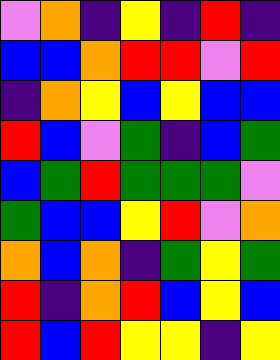[["violet", "orange", "indigo", "yellow", "indigo", "red", "indigo"], ["blue", "blue", "orange", "red", "red", "violet", "red"], ["indigo", "orange", "yellow", "blue", "yellow", "blue", "blue"], ["red", "blue", "violet", "green", "indigo", "blue", "green"], ["blue", "green", "red", "green", "green", "green", "violet"], ["green", "blue", "blue", "yellow", "red", "violet", "orange"], ["orange", "blue", "orange", "indigo", "green", "yellow", "green"], ["red", "indigo", "orange", "red", "blue", "yellow", "blue"], ["red", "blue", "red", "yellow", "yellow", "indigo", "yellow"]]